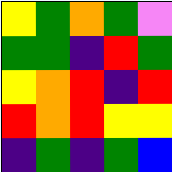[["yellow", "green", "orange", "green", "violet"], ["green", "green", "indigo", "red", "green"], ["yellow", "orange", "red", "indigo", "red"], ["red", "orange", "red", "yellow", "yellow"], ["indigo", "green", "indigo", "green", "blue"]]